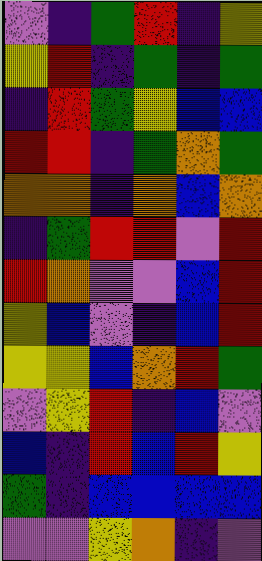[["violet", "indigo", "green", "red", "indigo", "yellow"], ["yellow", "red", "indigo", "green", "indigo", "green"], ["indigo", "red", "green", "yellow", "blue", "blue"], ["red", "red", "indigo", "green", "orange", "green"], ["orange", "orange", "indigo", "orange", "blue", "orange"], ["indigo", "green", "red", "red", "violet", "red"], ["red", "orange", "violet", "violet", "blue", "red"], ["yellow", "blue", "violet", "indigo", "blue", "red"], ["yellow", "yellow", "blue", "orange", "red", "green"], ["violet", "yellow", "red", "indigo", "blue", "violet"], ["blue", "indigo", "red", "blue", "red", "yellow"], ["green", "indigo", "blue", "blue", "blue", "blue"], ["violet", "violet", "yellow", "orange", "indigo", "violet"]]